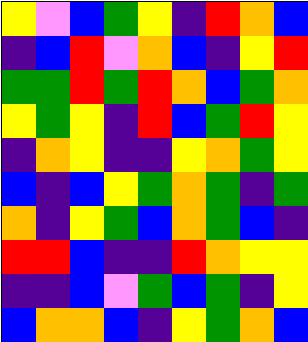[["yellow", "violet", "blue", "green", "yellow", "indigo", "red", "orange", "blue"], ["indigo", "blue", "red", "violet", "orange", "blue", "indigo", "yellow", "red"], ["green", "green", "red", "green", "red", "orange", "blue", "green", "orange"], ["yellow", "green", "yellow", "indigo", "red", "blue", "green", "red", "yellow"], ["indigo", "orange", "yellow", "indigo", "indigo", "yellow", "orange", "green", "yellow"], ["blue", "indigo", "blue", "yellow", "green", "orange", "green", "indigo", "green"], ["orange", "indigo", "yellow", "green", "blue", "orange", "green", "blue", "indigo"], ["red", "red", "blue", "indigo", "indigo", "red", "orange", "yellow", "yellow"], ["indigo", "indigo", "blue", "violet", "green", "blue", "green", "indigo", "yellow"], ["blue", "orange", "orange", "blue", "indigo", "yellow", "green", "orange", "blue"]]